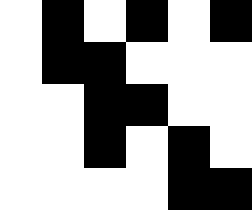[["white", "black", "white", "black", "white", "black"], ["white", "black", "black", "white", "white", "white"], ["white", "white", "black", "black", "white", "white"], ["white", "white", "black", "white", "black", "white"], ["white", "white", "white", "white", "black", "black"]]